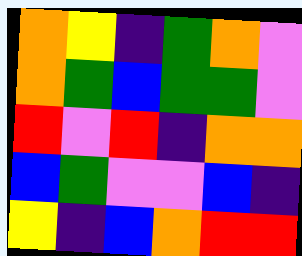[["orange", "yellow", "indigo", "green", "orange", "violet"], ["orange", "green", "blue", "green", "green", "violet"], ["red", "violet", "red", "indigo", "orange", "orange"], ["blue", "green", "violet", "violet", "blue", "indigo"], ["yellow", "indigo", "blue", "orange", "red", "red"]]